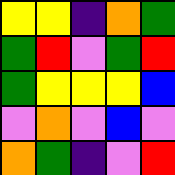[["yellow", "yellow", "indigo", "orange", "green"], ["green", "red", "violet", "green", "red"], ["green", "yellow", "yellow", "yellow", "blue"], ["violet", "orange", "violet", "blue", "violet"], ["orange", "green", "indigo", "violet", "red"]]